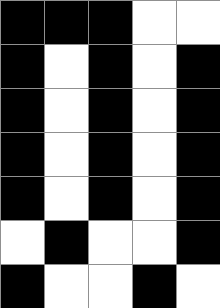[["black", "black", "black", "white", "white"], ["black", "white", "black", "white", "black"], ["black", "white", "black", "white", "black"], ["black", "white", "black", "white", "black"], ["black", "white", "black", "white", "black"], ["white", "black", "white", "white", "black"], ["black", "white", "white", "black", "white"]]